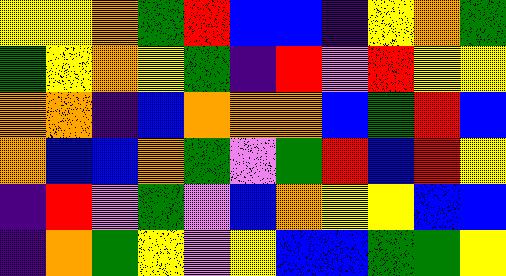[["yellow", "yellow", "orange", "green", "red", "blue", "blue", "indigo", "yellow", "orange", "green"], ["green", "yellow", "orange", "yellow", "green", "indigo", "red", "violet", "red", "yellow", "yellow"], ["orange", "orange", "indigo", "blue", "orange", "orange", "orange", "blue", "green", "red", "blue"], ["orange", "blue", "blue", "orange", "green", "violet", "green", "red", "blue", "red", "yellow"], ["indigo", "red", "violet", "green", "violet", "blue", "orange", "yellow", "yellow", "blue", "blue"], ["indigo", "orange", "green", "yellow", "violet", "yellow", "blue", "blue", "green", "green", "yellow"]]